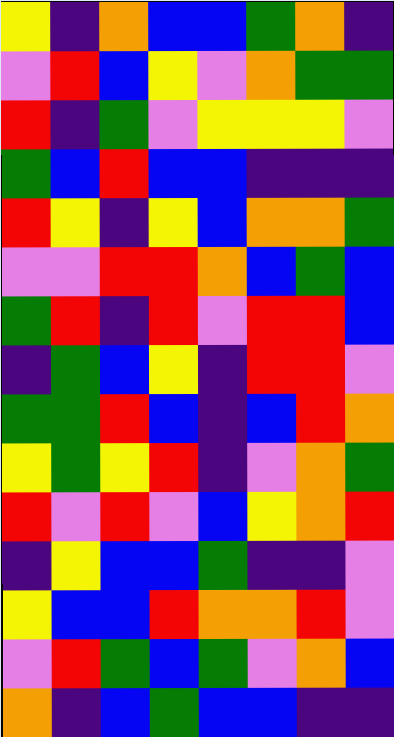[["yellow", "indigo", "orange", "blue", "blue", "green", "orange", "indigo"], ["violet", "red", "blue", "yellow", "violet", "orange", "green", "green"], ["red", "indigo", "green", "violet", "yellow", "yellow", "yellow", "violet"], ["green", "blue", "red", "blue", "blue", "indigo", "indigo", "indigo"], ["red", "yellow", "indigo", "yellow", "blue", "orange", "orange", "green"], ["violet", "violet", "red", "red", "orange", "blue", "green", "blue"], ["green", "red", "indigo", "red", "violet", "red", "red", "blue"], ["indigo", "green", "blue", "yellow", "indigo", "red", "red", "violet"], ["green", "green", "red", "blue", "indigo", "blue", "red", "orange"], ["yellow", "green", "yellow", "red", "indigo", "violet", "orange", "green"], ["red", "violet", "red", "violet", "blue", "yellow", "orange", "red"], ["indigo", "yellow", "blue", "blue", "green", "indigo", "indigo", "violet"], ["yellow", "blue", "blue", "red", "orange", "orange", "red", "violet"], ["violet", "red", "green", "blue", "green", "violet", "orange", "blue"], ["orange", "indigo", "blue", "green", "blue", "blue", "indigo", "indigo"]]